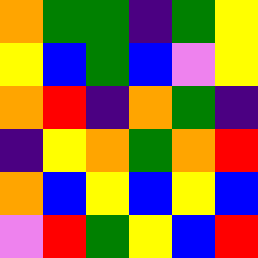[["orange", "green", "green", "indigo", "green", "yellow"], ["yellow", "blue", "green", "blue", "violet", "yellow"], ["orange", "red", "indigo", "orange", "green", "indigo"], ["indigo", "yellow", "orange", "green", "orange", "red"], ["orange", "blue", "yellow", "blue", "yellow", "blue"], ["violet", "red", "green", "yellow", "blue", "red"]]